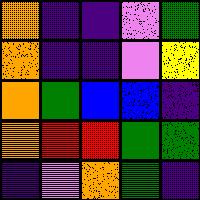[["orange", "indigo", "indigo", "violet", "green"], ["orange", "indigo", "indigo", "violet", "yellow"], ["orange", "green", "blue", "blue", "indigo"], ["orange", "red", "red", "green", "green"], ["indigo", "violet", "orange", "green", "indigo"]]